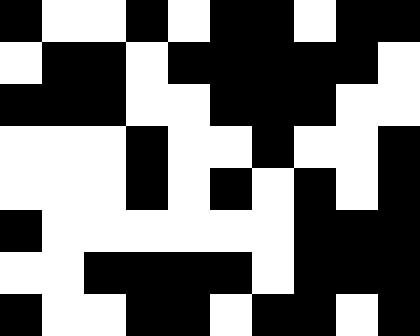[["black", "white", "white", "black", "white", "black", "black", "white", "black", "black"], ["white", "black", "black", "white", "black", "black", "black", "black", "black", "white"], ["black", "black", "black", "white", "white", "black", "black", "black", "white", "white"], ["white", "white", "white", "black", "white", "white", "black", "white", "white", "black"], ["white", "white", "white", "black", "white", "black", "white", "black", "white", "black"], ["black", "white", "white", "white", "white", "white", "white", "black", "black", "black"], ["white", "white", "black", "black", "black", "black", "white", "black", "black", "black"], ["black", "white", "white", "black", "black", "white", "black", "black", "white", "black"]]